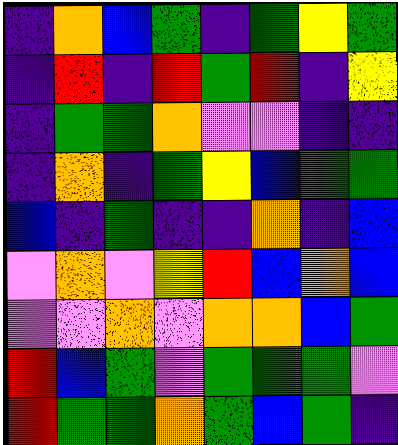[["indigo", "orange", "blue", "green", "indigo", "green", "yellow", "green"], ["indigo", "red", "indigo", "red", "green", "red", "indigo", "yellow"], ["indigo", "green", "green", "orange", "violet", "violet", "indigo", "indigo"], ["indigo", "orange", "indigo", "green", "yellow", "blue", "green", "green"], ["blue", "indigo", "green", "indigo", "indigo", "orange", "indigo", "blue"], ["violet", "orange", "violet", "yellow", "red", "blue", "orange", "blue"], ["violet", "violet", "orange", "violet", "orange", "orange", "blue", "green"], ["red", "blue", "green", "violet", "green", "green", "green", "violet"], ["red", "green", "green", "orange", "green", "blue", "green", "indigo"]]